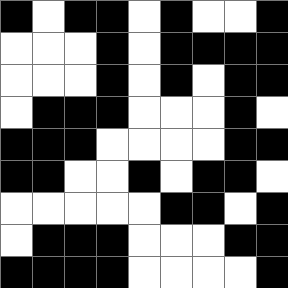[["black", "white", "black", "black", "white", "black", "white", "white", "black"], ["white", "white", "white", "black", "white", "black", "black", "black", "black"], ["white", "white", "white", "black", "white", "black", "white", "black", "black"], ["white", "black", "black", "black", "white", "white", "white", "black", "white"], ["black", "black", "black", "white", "white", "white", "white", "black", "black"], ["black", "black", "white", "white", "black", "white", "black", "black", "white"], ["white", "white", "white", "white", "white", "black", "black", "white", "black"], ["white", "black", "black", "black", "white", "white", "white", "black", "black"], ["black", "black", "black", "black", "white", "white", "white", "white", "black"]]